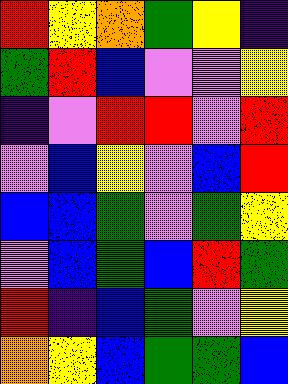[["red", "yellow", "orange", "green", "yellow", "indigo"], ["green", "red", "blue", "violet", "violet", "yellow"], ["indigo", "violet", "red", "red", "violet", "red"], ["violet", "blue", "yellow", "violet", "blue", "red"], ["blue", "blue", "green", "violet", "green", "yellow"], ["violet", "blue", "green", "blue", "red", "green"], ["red", "indigo", "blue", "green", "violet", "yellow"], ["orange", "yellow", "blue", "green", "green", "blue"]]